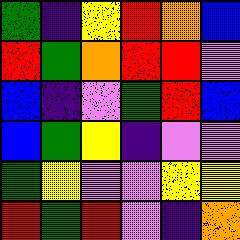[["green", "indigo", "yellow", "red", "orange", "blue"], ["red", "green", "orange", "red", "red", "violet"], ["blue", "indigo", "violet", "green", "red", "blue"], ["blue", "green", "yellow", "indigo", "violet", "violet"], ["green", "yellow", "violet", "violet", "yellow", "yellow"], ["red", "green", "red", "violet", "indigo", "orange"]]